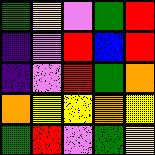[["green", "yellow", "violet", "green", "red"], ["indigo", "violet", "red", "blue", "red"], ["indigo", "violet", "red", "green", "orange"], ["orange", "yellow", "yellow", "orange", "yellow"], ["green", "red", "violet", "green", "yellow"]]